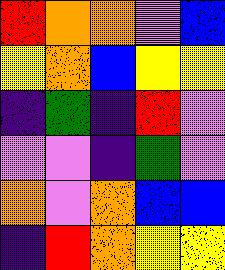[["red", "orange", "orange", "violet", "blue"], ["yellow", "orange", "blue", "yellow", "yellow"], ["indigo", "green", "indigo", "red", "violet"], ["violet", "violet", "indigo", "green", "violet"], ["orange", "violet", "orange", "blue", "blue"], ["indigo", "red", "orange", "yellow", "yellow"]]